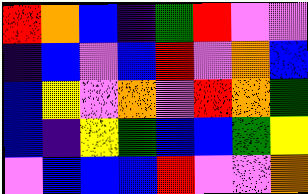[["red", "orange", "blue", "indigo", "green", "red", "violet", "violet"], ["indigo", "blue", "violet", "blue", "red", "violet", "orange", "blue"], ["blue", "yellow", "violet", "orange", "violet", "red", "orange", "green"], ["blue", "indigo", "yellow", "green", "blue", "blue", "green", "yellow"], ["violet", "blue", "blue", "blue", "red", "violet", "violet", "orange"]]